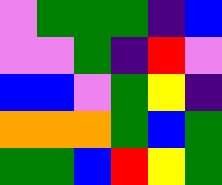[["violet", "green", "green", "green", "indigo", "blue"], ["violet", "violet", "green", "indigo", "red", "violet"], ["blue", "blue", "violet", "green", "yellow", "indigo"], ["orange", "orange", "orange", "green", "blue", "green"], ["green", "green", "blue", "red", "yellow", "green"]]